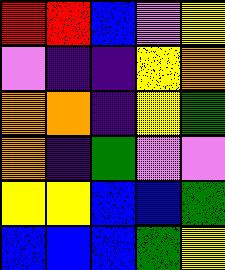[["red", "red", "blue", "violet", "yellow"], ["violet", "indigo", "indigo", "yellow", "orange"], ["orange", "orange", "indigo", "yellow", "green"], ["orange", "indigo", "green", "violet", "violet"], ["yellow", "yellow", "blue", "blue", "green"], ["blue", "blue", "blue", "green", "yellow"]]